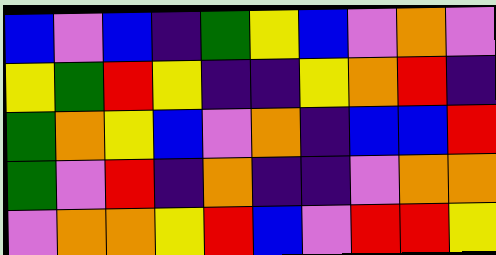[["blue", "violet", "blue", "indigo", "green", "yellow", "blue", "violet", "orange", "violet"], ["yellow", "green", "red", "yellow", "indigo", "indigo", "yellow", "orange", "red", "indigo"], ["green", "orange", "yellow", "blue", "violet", "orange", "indigo", "blue", "blue", "red"], ["green", "violet", "red", "indigo", "orange", "indigo", "indigo", "violet", "orange", "orange"], ["violet", "orange", "orange", "yellow", "red", "blue", "violet", "red", "red", "yellow"]]